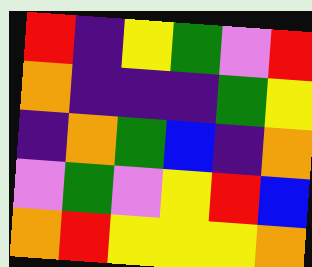[["red", "indigo", "yellow", "green", "violet", "red"], ["orange", "indigo", "indigo", "indigo", "green", "yellow"], ["indigo", "orange", "green", "blue", "indigo", "orange"], ["violet", "green", "violet", "yellow", "red", "blue"], ["orange", "red", "yellow", "yellow", "yellow", "orange"]]